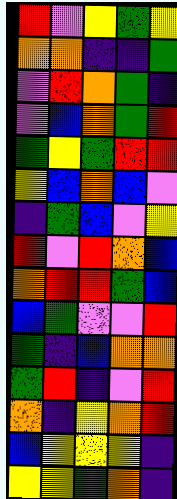[["red", "violet", "yellow", "green", "yellow"], ["orange", "orange", "indigo", "indigo", "green"], ["violet", "red", "orange", "green", "indigo"], ["violet", "blue", "orange", "green", "red"], ["green", "yellow", "green", "red", "red"], ["yellow", "blue", "orange", "blue", "violet"], ["indigo", "green", "blue", "violet", "yellow"], ["red", "violet", "red", "orange", "blue"], ["orange", "red", "red", "green", "blue"], ["blue", "green", "violet", "violet", "red"], ["green", "indigo", "blue", "orange", "orange"], ["green", "red", "indigo", "violet", "red"], ["orange", "indigo", "yellow", "orange", "red"], ["blue", "yellow", "yellow", "yellow", "indigo"], ["yellow", "yellow", "green", "orange", "indigo"]]